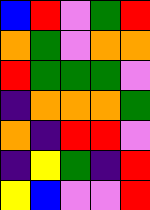[["blue", "red", "violet", "green", "red"], ["orange", "green", "violet", "orange", "orange"], ["red", "green", "green", "green", "violet"], ["indigo", "orange", "orange", "orange", "green"], ["orange", "indigo", "red", "red", "violet"], ["indigo", "yellow", "green", "indigo", "red"], ["yellow", "blue", "violet", "violet", "red"]]